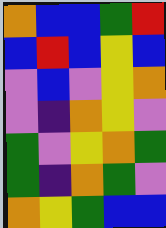[["orange", "blue", "blue", "green", "red"], ["blue", "red", "blue", "yellow", "blue"], ["violet", "blue", "violet", "yellow", "orange"], ["violet", "indigo", "orange", "yellow", "violet"], ["green", "violet", "yellow", "orange", "green"], ["green", "indigo", "orange", "green", "violet"], ["orange", "yellow", "green", "blue", "blue"]]